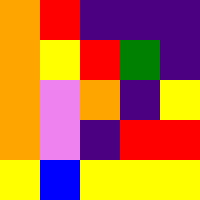[["orange", "red", "indigo", "indigo", "indigo"], ["orange", "yellow", "red", "green", "indigo"], ["orange", "violet", "orange", "indigo", "yellow"], ["orange", "violet", "indigo", "red", "red"], ["yellow", "blue", "yellow", "yellow", "yellow"]]